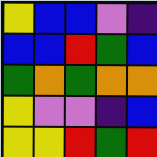[["yellow", "blue", "blue", "violet", "indigo"], ["blue", "blue", "red", "green", "blue"], ["green", "orange", "green", "orange", "orange"], ["yellow", "violet", "violet", "indigo", "blue"], ["yellow", "yellow", "red", "green", "red"]]